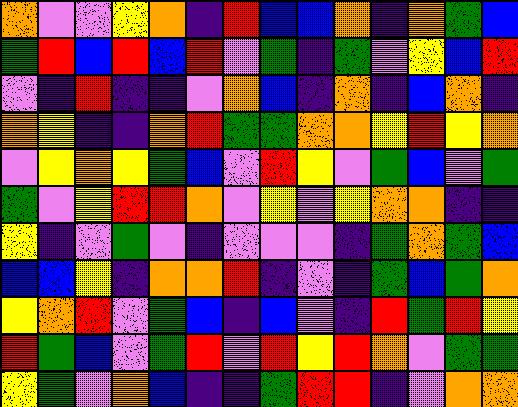[["orange", "violet", "violet", "yellow", "orange", "indigo", "red", "blue", "blue", "orange", "indigo", "orange", "green", "blue"], ["green", "red", "blue", "red", "blue", "red", "violet", "green", "indigo", "green", "violet", "yellow", "blue", "red"], ["violet", "indigo", "red", "indigo", "indigo", "violet", "orange", "blue", "indigo", "orange", "indigo", "blue", "orange", "indigo"], ["orange", "yellow", "indigo", "indigo", "orange", "red", "green", "green", "orange", "orange", "yellow", "red", "yellow", "orange"], ["violet", "yellow", "orange", "yellow", "green", "blue", "violet", "red", "yellow", "violet", "green", "blue", "violet", "green"], ["green", "violet", "yellow", "red", "red", "orange", "violet", "yellow", "violet", "yellow", "orange", "orange", "indigo", "indigo"], ["yellow", "indigo", "violet", "green", "violet", "indigo", "violet", "violet", "violet", "indigo", "green", "orange", "green", "blue"], ["blue", "blue", "yellow", "indigo", "orange", "orange", "red", "indigo", "violet", "indigo", "green", "blue", "green", "orange"], ["yellow", "orange", "red", "violet", "green", "blue", "indigo", "blue", "violet", "indigo", "red", "green", "red", "yellow"], ["red", "green", "blue", "violet", "green", "red", "violet", "red", "yellow", "red", "orange", "violet", "green", "green"], ["yellow", "green", "violet", "orange", "blue", "indigo", "indigo", "green", "red", "red", "indigo", "violet", "orange", "orange"]]